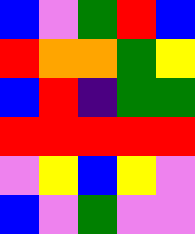[["blue", "violet", "green", "red", "blue"], ["red", "orange", "orange", "green", "yellow"], ["blue", "red", "indigo", "green", "green"], ["red", "red", "red", "red", "red"], ["violet", "yellow", "blue", "yellow", "violet"], ["blue", "violet", "green", "violet", "violet"]]